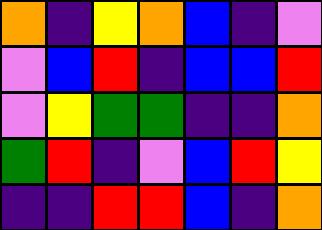[["orange", "indigo", "yellow", "orange", "blue", "indigo", "violet"], ["violet", "blue", "red", "indigo", "blue", "blue", "red"], ["violet", "yellow", "green", "green", "indigo", "indigo", "orange"], ["green", "red", "indigo", "violet", "blue", "red", "yellow"], ["indigo", "indigo", "red", "red", "blue", "indigo", "orange"]]